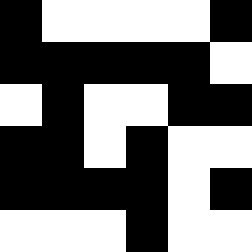[["black", "white", "white", "white", "white", "black"], ["black", "black", "black", "black", "black", "white"], ["white", "black", "white", "white", "black", "black"], ["black", "black", "white", "black", "white", "white"], ["black", "black", "black", "black", "white", "black"], ["white", "white", "white", "black", "white", "white"]]